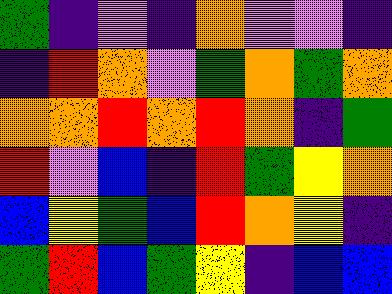[["green", "indigo", "violet", "indigo", "orange", "violet", "violet", "indigo"], ["indigo", "red", "orange", "violet", "green", "orange", "green", "orange"], ["orange", "orange", "red", "orange", "red", "orange", "indigo", "green"], ["red", "violet", "blue", "indigo", "red", "green", "yellow", "orange"], ["blue", "yellow", "green", "blue", "red", "orange", "yellow", "indigo"], ["green", "red", "blue", "green", "yellow", "indigo", "blue", "blue"]]